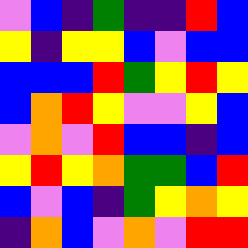[["violet", "blue", "indigo", "green", "indigo", "indigo", "red", "blue"], ["yellow", "indigo", "yellow", "yellow", "blue", "violet", "blue", "blue"], ["blue", "blue", "blue", "red", "green", "yellow", "red", "yellow"], ["blue", "orange", "red", "yellow", "violet", "violet", "yellow", "blue"], ["violet", "orange", "violet", "red", "blue", "blue", "indigo", "blue"], ["yellow", "red", "yellow", "orange", "green", "green", "blue", "red"], ["blue", "violet", "blue", "indigo", "green", "yellow", "orange", "yellow"], ["indigo", "orange", "blue", "violet", "orange", "violet", "red", "red"]]